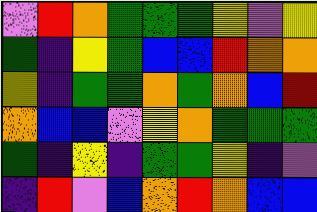[["violet", "red", "orange", "green", "green", "green", "yellow", "violet", "yellow"], ["green", "indigo", "yellow", "green", "blue", "blue", "red", "orange", "orange"], ["yellow", "indigo", "green", "green", "orange", "green", "orange", "blue", "red"], ["orange", "blue", "blue", "violet", "yellow", "orange", "green", "green", "green"], ["green", "indigo", "yellow", "indigo", "green", "green", "yellow", "indigo", "violet"], ["indigo", "red", "violet", "blue", "orange", "red", "orange", "blue", "blue"]]